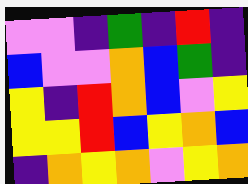[["violet", "violet", "indigo", "green", "indigo", "red", "indigo"], ["blue", "violet", "violet", "orange", "blue", "green", "indigo"], ["yellow", "indigo", "red", "orange", "blue", "violet", "yellow"], ["yellow", "yellow", "red", "blue", "yellow", "orange", "blue"], ["indigo", "orange", "yellow", "orange", "violet", "yellow", "orange"]]